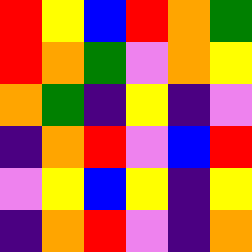[["red", "yellow", "blue", "red", "orange", "green"], ["red", "orange", "green", "violet", "orange", "yellow"], ["orange", "green", "indigo", "yellow", "indigo", "violet"], ["indigo", "orange", "red", "violet", "blue", "red"], ["violet", "yellow", "blue", "yellow", "indigo", "yellow"], ["indigo", "orange", "red", "violet", "indigo", "orange"]]